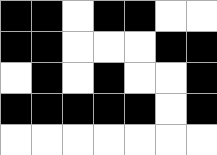[["black", "black", "white", "black", "black", "white", "white"], ["black", "black", "white", "white", "white", "black", "black"], ["white", "black", "white", "black", "white", "white", "black"], ["black", "black", "black", "black", "black", "white", "black"], ["white", "white", "white", "white", "white", "white", "white"]]